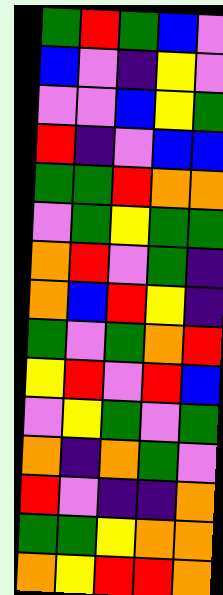[["green", "red", "green", "blue", "violet"], ["blue", "violet", "indigo", "yellow", "violet"], ["violet", "violet", "blue", "yellow", "green"], ["red", "indigo", "violet", "blue", "blue"], ["green", "green", "red", "orange", "orange"], ["violet", "green", "yellow", "green", "green"], ["orange", "red", "violet", "green", "indigo"], ["orange", "blue", "red", "yellow", "indigo"], ["green", "violet", "green", "orange", "red"], ["yellow", "red", "violet", "red", "blue"], ["violet", "yellow", "green", "violet", "green"], ["orange", "indigo", "orange", "green", "violet"], ["red", "violet", "indigo", "indigo", "orange"], ["green", "green", "yellow", "orange", "orange"], ["orange", "yellow", "red", "red", "orange"]]